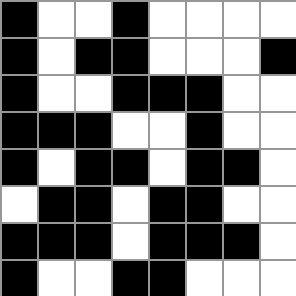[["black", "white", "white", "black", "white", "white", "white", "white"], ["black", "white", "black", "black", "white", "white", "white", "black"], ["black", "white", "white", "black", "black", "black", "white", "white"], ["black", "black", "black", "white", "white", "black", "white", "white"], ["black", "white", "black", "black", "white", "black", "black", "white"], ["white", "black", "black", "white", "black", "black", "white", "white"], ["black", "black", "black", "white", "black", "black", "black", "white"], ["black", "white", "white", "black", "black", "white", "white", "white"]]